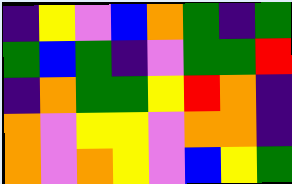[["indigo", "yellow", "violet", "blue", "orange", "green", "indigo", "green"], ["green", "blue", "green", "indigo", "violet", "green", "green", "red"], ["indigo", "orange", "green", "green", "yellow", "red", "orange", "indigo"], ["orange", "violet", "yellow", "yellow", "violet", "orange", "orange", "indigo"], ["orange", "violet", "orange", "yellow", "violet", "blue", "yellow", "green"]]